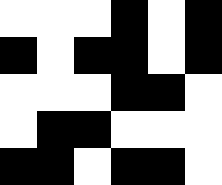[["white", "white", "white", "black", "white", "black"], ["black", "white", "black", "black", "white", "black"], ["white", "white", "white", "black", "black", "white"], ["white", "black", "black", "white", "white", "white"], ["black", "black", "white", "black", "black", "white"]]